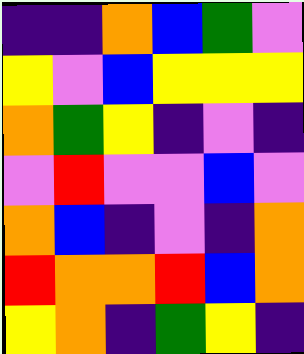[["indigo", "indigo", "orange", "blue", "green", "violet"], ["yellow", "violet", "blue", "yellow", "yellow", "yellow"], ["orange", "green", "yellow", "indigo", "violet", "indigo"], ["violet", "red", "violet", "violet", "blue", "violet"], ["orange", "blue", "indigo", "violet", "indigo", "orange"], ["red", "orange", "orange", "red", "blue", "orange"], ["yellow", "orange", "indigo", "green", "yellow", "indigo"]]